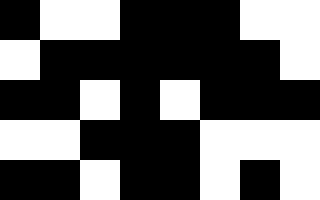[["black", "white", "white", "black", "black", "black", "white", "white"], ["white", "black", "black", "black", "black", "black", "black", "white"], ["black", "black", "white", "black", "white", "black", "black", "black"], ["white", "white", "black", "black", "black", "white", "white", "white"], ["black", "black", "white", "black", "black", "white", "black", "white"]]